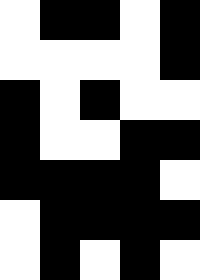[["white", "black", "black", "white", "black"], ["white", "white", "white", "white", "black"], ["black", "white", "black", "white", "white"], ["black", "white", "white", "black", "black"], ["black", "black", "black", "black", "white"], ["white", "black", "black", "black", "black"], ["white", "black", "white", "black", "white"]]